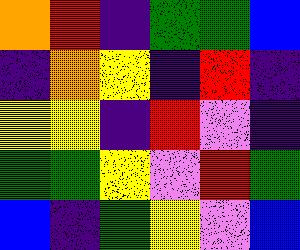[["orange", "red", "indigo", "green", "green", "blue"], ["indigo", "orange", "yellow", "indigo", "red", "indigo"], ["yellow", "yellow", "indigo", "red", "violet", "indigo"], ["green", "green", "yellow", "violet", "red", "green"], ["blue", "indigo", "green", "yellow", "violet", "blue"]]